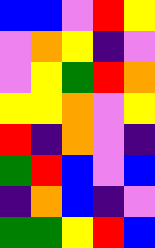[["blue", "blue", "violet", "red", "yellow"], ["violet", "orange", "yellow", "indigo", "violet"], ["violet", "yellow", "green", "red", "orange"], ["yellow", "yellow", "orange", "violet", "yellow"], ["red", "indigo", "orange", "violet", "indigo"], ["green", "red", "blue", "violet", "blue"], ["indigo", "orange", "blue", "indigo", "violet"], ["green", "green", "yellow", "red", "blue"]]